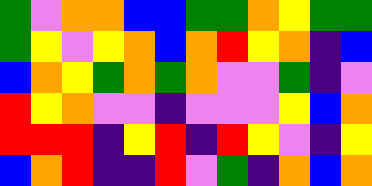[["green", "violet", "orange", "orange", "blue", "blue", "green", "green", "orange", "yellow", "green", "green"], ["green", "yellow", "violet", "yellow", "orange", "blue", "orange", "red", "yellow", "orange", "indigo", "blue"], ["blue", "orange", "yellow", "green", "orange", "green", "orange", "violet", "violet", "green", "indigo", "violet"], ["red", "yellow", "orange", "violet", "violet", "indigo", "violet", "violet", "violet", "yellow", "blue", "orange"], ["red", "red", "red", "indigo", "yellow", "red", "indigo", "red", "yellow", "violet", "indigo", "yellow"], ["blue", "orange", "red", "indigo", "indigo", "red", "violet", "green", "indigo", "orange", "blue", "orange"]]